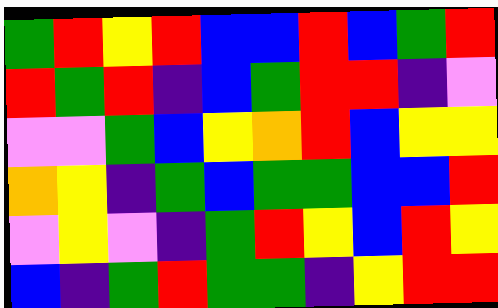[["green", "red", "yellow", "red", "blue", "blue", "red", "blue", "green", "red"], ["red", "green", "red", "indigo", "blue", "green", "red", "red", "indigo", "violet"], ["violet", "violet", "green", "blue", "yellow", "orange", "red", "blue", "yellow", "yellow"], ["orange", "yellow", "indigo", "green", "blue", "green", "green", "blue", "blue", "red"], ["violet", "yellow", "violet", "indigo", "green", "red", "yellow", "blue", "red", "yellow"], ["blue", "indigo", "green", "red", "green", "green", "indigo", "yellow", "red", "red"]]